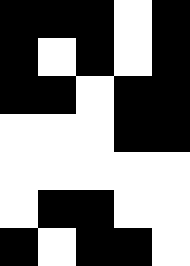[["black", "black", "black", "white", "black"], ["black", "white", "black", "white", "black"], ["black", "black", "white", "black", "black"], ["white", "white", "white", "black", "black"], ["white", "white", "white", "white", "white"], ["white", "black", "black", "white", "white"], ["black", "white", "black", "black", "white"]]